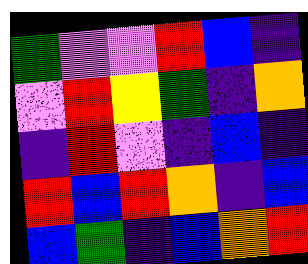[["green", "violet", "violet", "red", "blue", "indigo"], ["violet", "red", "yellow", "green", "indigo", "orange"], ["indigo", "red", "violet", "indigo", "blue", "indigo"], ["red", "blue", "red", "orange", "indigo", "blue"], ["blue", "green", "indigo", "blue", "orange", "red"]]